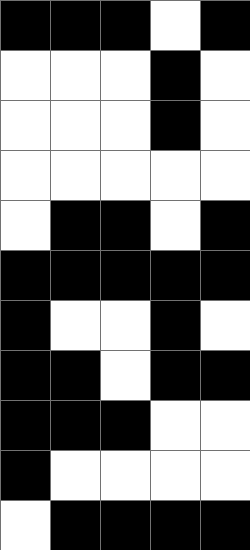[["black", "black", "black", "white", "black"], ["white", "white", "white", "black", "white"], ["white", "white", "white", "black", "white"], ["white", "white", "white", "white", "white"], ["white", "black", "black", "white", "black"], ["black", "black", "black", "black", "black"], ["black", "white", "white", "black", "white"], ["black", "black", "white", "black", "black"], ["black", "black", "black", "white", "white"], ["black", "white", "white", "white", "white"], ["white", "black", "black", "black", "black"]]